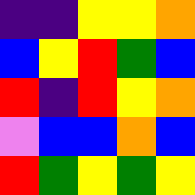[["indigo", "indigo", "yellow", "yellow", "orange"], ["blue", "yellow", "red", "green", "blue"], ["red", "indigo", "red", "yellow", "orange"], ["violet", "blue", "blue", "orange", "blue"], ["red", "green", "yellow", "green", "yellow"]]